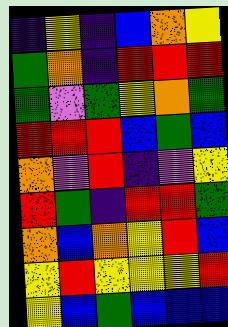[["indigo", "yellow", "indigo", "blue", "orange", "yellow"], ["green", "orange", "indigo", "red", "red", "red"], ["green", "violet", "green", "yellow", "orange", "green"], ["red", "red", "red", "blue", "green", "blue"], ["orange", "violet", "red", "indigo", "violet", "yellow"], ["red", "green", "indigo", "red", "red", "green"], ["orange", "blue", "orange", "yellow", "red", "blue"], ["yellow", "red", "yellow", "yellow", "yellow", "red"], ["yellow", "blue", "green", "blue", "blue", "blue"]]